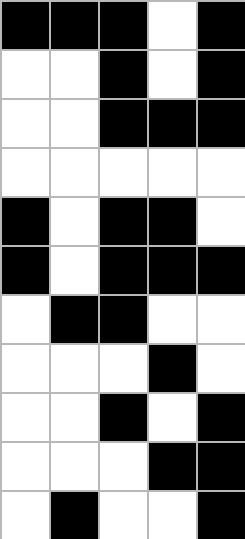[["black", "black", "black", "white", "black"], ["white", "white", "black", "white", "black"], ["white", "white", "black", "black", "black"], ["white", "white", "white", "white", "white"], ["black", "white", "black", "black", "white"], ["black", "white", "black", "black", "black"], ["white", "black", "black", "white", "white"], ["white", "white", "white", "black", "white"], ["white", "white", "black", "white", "black"], ["white", "white", "white", "black", "black"], ["white", "black", "white", "white", "black"]]